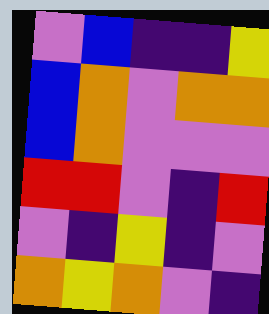[["violet", "blue", "indigo", "indigo", "yellow"], ["blue", "orange", "violet", "orange", "orange"], ["blue", "orange", "violet", "violet", "violet"], ["red", "red", "violet", "indigo", "red"], ["violet", "indigo", "yellow", "indigo", "violet"], ["orange", "yellow", "orange", "violet", "indigo"]]